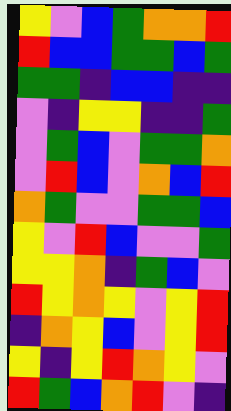[["yellow", "violet", "blue", "green", "orange", "orange", "red"], ["red", "blue", "blue", "green", "green", "blue", "green"], ["green", "green", "indigo", "blue", "blue", "indigo", "indigo"], ["violet", "indigo", "yellow", "yellow", "indigo", "indigo", "green"], ["violet", "green", "blue", "violet", "green", "green", "orange"], ["violet", "red", "blue", "violet", "orange", "blue", "red"], ["orange", "green", "violet", "violet", "green", "green", "blue"], ["yellow", "violet", "red", "blue", "violet", "violet", "green"], ["yellow", "yellow", "orange", "indigo", "green", "blue", "violet"], ["red", "yellow", "orange", "yellow", "violet", "yellow", "red"], ["indigo", "orange", "yellow", "blue", "violet", "yellow", "red"], ["yellow", "indigo", "yellow", "red", "orange", "yellow", "violet"], ["red", "green", "blue", "orange", "red", "violet", "indigo"]]